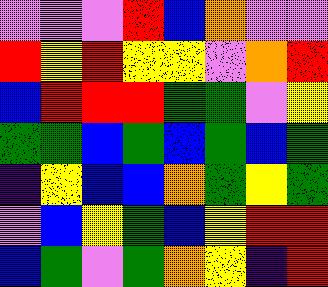[["violet", "violet", "violet", "red", "blue", "orange", "violet", "violet"], ["red", "yellow", "red", "yellow", "yellow", "violet", "orange", "red"], ["blue", "red", "red", "red", "green", "green", "violet", "yellow"], ["green", "green", "blue", "green", "blue", "green", "blue", "green"], ["indigo", "yellow", "blue", "blue", "orange", "green", "yellow", "green"], ["violet", "blue", "yellow", "green", "blue", "yellow", "red", "red"], ["blue", "green", "violet", "green", "orange", "yellow", "indigo", "red"]]